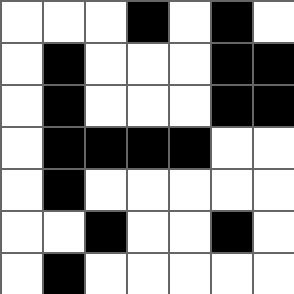[["white", "white", "white", "black", "white", "black", "white"], ["white", "black", "white", "white", "white", "black", "black"], ["white", "black", "white", "white", "white", "black", "black"], ["white", "black", "black", "black", "black", "white", "white"], ["white", "black", "white", "white", "white", "white", "white"], ["white", "white", "black", "white", "white", "black", "white"], ["white", "black", "white", "white", "white", "white", "white"]]